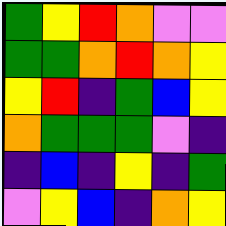[["green", "yellow", "red", "orange", "violet", "violet"], ["green", "green", "orange", "red", "orange", "yellow"], ["yellow", "red", "indigo", "green", "blue", "yellow"], ["orange", "green", "green", "green", "violet", "indigo"], ["indigo", "blue", "indigo", "yellow", "indigo", "green"], ["violet", "yellow", "blue", "indigo", "orange", "yellow"]]